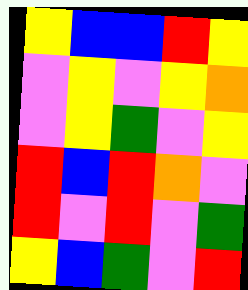[["yellow", "blue", "blue", "red", "yellow"], ["violet", "yellow", "violet", "yellow", "orange"], ["violet", "yellow", "green", "violet", "yellow"], ["red", "blue", "red", "orange", "violet"], ["red", "violet", "red", "violet", "green"], ["yellow", "blue", "green", "violet", "red"]]